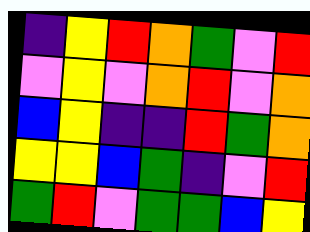[["indigo", "yellow", "red", "orange", "green", "violet", "red"], ["violet", "yellow", "violet", "orange", "red", "violet", "orange"], ["blue", "yellow", "indigo", "indigo", "red", "green", "orange"], ["yellow", "yellow", "blue", "green", "indigo", "violet", "red"], ["green", "red", "violet", "green", "green", "blue", "yellow"]]